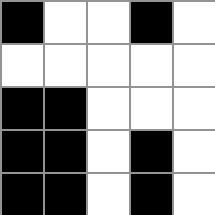[["black", "white", "white", "black", "white"], ["white", "white", "white", "white", "white"], ["black", "black", "white", "white", "white"], ["black", "black", "white", "black", "white"], ["black", "black", "white", "black", "white"]]